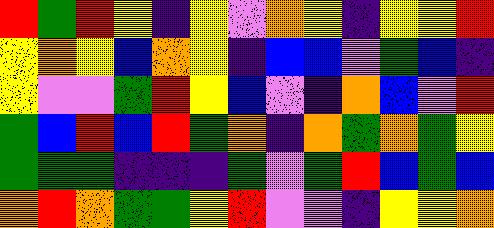[["red", "green", "red", "yellow", "indigo", "yellow", "violet", "orange", "yellow", "indigo", "yellow", "yellow", "red"], ["yellow", "orange", "yellow", "blue", "orange", "yellow", "indigo", "blue", "blue", "violet", "green", "blue", "indigo"], ["yellow", "violet", "violet", "green", "red", "yellow", "blue", "violet", "indigo", "orange", "blue", "violet", "red"], ["green", "blue", "red", "blue", "red", "green", "orange", "indigo", "orange", "green", "orange", "green", "yellow"], ["green", "green", "green", "indigo", "indigo", "indigo", "green", "violet", "green", "red", "blue", "green", "blue"], ["orange", "red", "orange", "green", "green", "yellow", "red", "violet", "violet", "indigo", "yellow", "yellow", "orange"]]